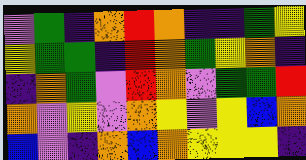[["violet", "green", "indigo", "orange", "red", "orange", "indigo", "indigo", "green", "yellow"], ["yellow", "green", "green", "indigo", "red", "orange", "green", "yellow", "orange", "indigo"], ["indigo", "orange", "green", "violet", "red", "orange", "violet", "green", "green", "red"], ["orange", "violet", "yellow", "violet", "orange", "yellow", "violet", "yellow", "blue", "orange"], ["blue", "violet", "indigo", "orange", "blue", "orange", "yellow", "yellow", "yellow", "indigo"]]